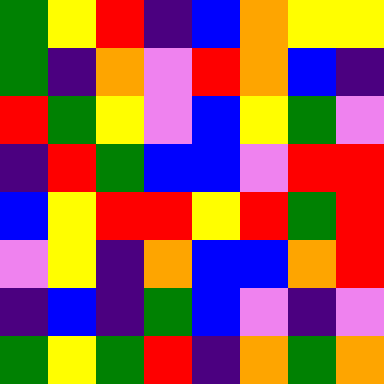[["green", "yellow", "red", "indigo", "blue", "orange", "yellow", "yellow"], ["green", "indigo", "orange", "violet", "red", "orange", "blue", "indigo"], ["red", "green", "yellow", "violet", "blue", "yellow", "green", "violet"], ["indigo", "red", "green", "blue", "blue", "violet", "red", "red"], ["blue", "yellow", "red", "red", "yellow", "red", "green", "red"], ["violet", "yellow", "indigo", "orange", "blue", "blue", "orange", "red"], ["indigo", "blue", "indigo", "green", "blue", "violet", "indigo", "violet"], ["green", "yellow", "green", "red", "indigo", "orange", "green", "orange"]]